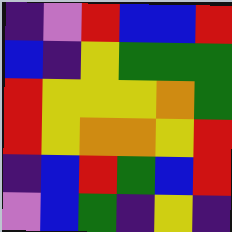[["indigo", "violet", "red", "blue", "blue", "red"], ["blue", "indigo", "yellow", "green", "green", "green"], ["red", "yellow", "yellow", "yellow", "orange", "green"], ["red", "yellow", "orange", "orange", "yellow", "red"], ["indigo", "blue", "red", "green", "blue", "red"], ["violet", "blue", "green", "indigo", "yellow", "indigo"]]